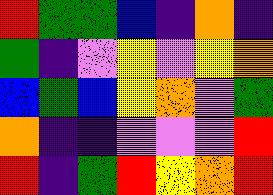[["red", "green", "green", "blue", "indigo", "orange", "indigo"], ["green", "indigo", "violet", "yellow", "violet", "yellow", "orange"], ["blue", "green", "blue", "yellow", "orange", "violet", "green"], ["orange", "indigo", "indigo", "violet", "violet", "violet", "red"], ["red", "indigo", "green", "red", "yellow", "orange", "red"]]